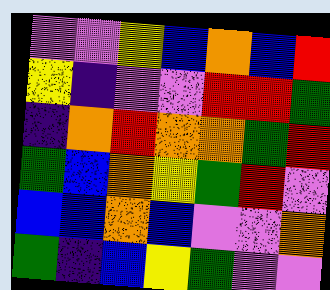[["violet", "violet", "yellow", "blue", "orange", "blue", "red"], ["yellow", "indigo", "violet", "violet", "red", "red", "green"], ["indigo", "orange", "red", "orange", "orange", "green", "red"], ["green", "blue", "orange", "yellow", "green", "red", "violet"], ["blue", "blue", "orange", "blue", "violet", "violet", "orange"], ["green", "indigo", "blue", "yellow", "green", "violet", "violet"]]